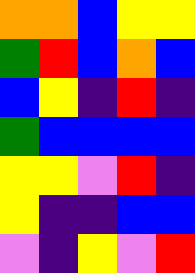[["orange", "orange", "blue", "yellow", "yellow"], ["green", "red", "blue", "orange", "blue"], ["blue", "yellow", "indigo", "red", "indigo"], ["green", "blue", "blue", "blue", "blue"], ["yellow", "yellow", "violet", "red", "indigo"], ["yellow", "indigo", "indigo", "blue", "blue"], ["violet", "indigo", "yellow", "violet", "red"]]